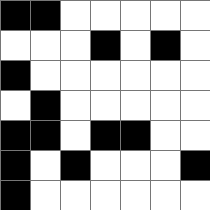[["black", "black", "white", "white", "white", "white", "white"], ["white", "white", "white", "black", "white", "black", "white"], ["black", "white", "white", "white", "white", "white", "white"], ["white", "black", "white", "white", "white", "white", "white"], ["black", "black", "white", "black", "black", "white", "white"], ["black", "white", "black", "white", "white", "white", "black"], ["black", "white", "white", "white", "white", "white", "white"]]